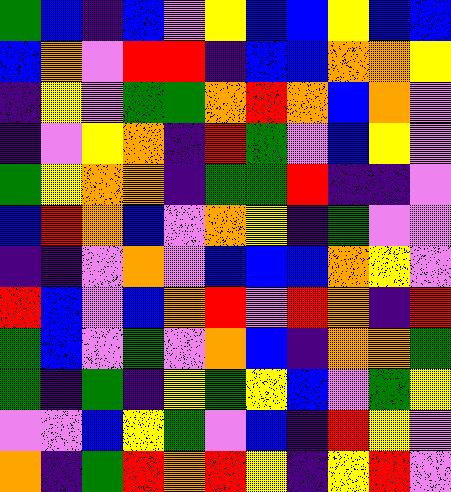[["green", "blue", "indigo", "blue", "violet", "yellow", "blue", "blue", "yellow", "blue", "blue"], ["blue", "orange", "violet", "red", "red", "indigo", "blue", "blue", "orange", "orange", "yellow"], ["indigo", "yellow", "violet", "green", "green", "orange", "red", "orange", "blue", "orange", "violet"], ["indigo", "violet", "yellow", "orange", "indigo", "red", "green", "violet", "blue", "yellow", "violet"], ["green", "yellow", "orange", "orange", "indigo", "green", "green", "red", "indigo", "indigo", "violet"], ["blue", "red", "orange", "blue", "violet", "orange", "yellow", "indigo", "green", "violet", "violet"], ["indigo", "indigo", "violet", "orange", "violet", "blue", "blue", "blue", "orange", "yellow", "violet"], ["red", "blue", "violet", "blue", "orange", "red", "violet", "red", "orange", "indigo", "red"], ["green", "blue", "violet", "green", "violet", "orange", "blue", "indigo", "orange", "orange", "green"], ["green", "indigo", "green", "indigo", "yellow", "green", "yellow", "blue", "violet", "green", "yellow"], ["violet", "violet", "blue", "yellow", "green", "violet", "blue", "indigo", "red", "yellow", "violet"], ["orange", "indigo", "green", "red", "orange", "red", "yellow", "indigo", "yellow", "red", "violet"]]